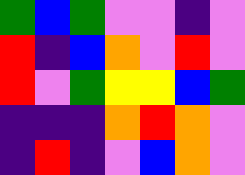[["green", "blue", "green", "violet", "violet", "indigo", "violet"], ["red", "indigo", "blue", "orange", "violet", "red", "violet"], ["red", "violet", "green", "yellow", "yellow", "blue", "green"], ["indigo", "indigo", "indigo", "orange", "red", "orange", "violet"], ["indigo", "red", "indigo", "violet", "blue", "orange", "violet"]]